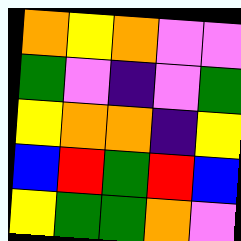[["orange", "yellow", "orange", "violet", "violet"], ["green", "violet", "indigo", "violet", "green"], ["yellow", "orange", "orange", "indigo", "yellow"], ["blue", "red", "green", "red", "blue"], ["yellow", "green", "green", "orange", "violet"]]